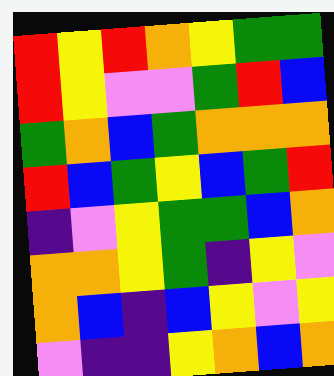[["red", "yellow", "red", "orange", "yellow", "green", "green"], ["red", "yellow", "violet", "violet", "green", "red", "blue"], ["green", "orange", "blue", "green", "orange", "orange", "orange"], ["red", "blue", "green", "yellow", "blue", "green", "red"], ["indigo", "violet", "yellow", "green", "green", "blue", "orange"], ["orange", "orange", "yellow", "green", "indigo", "yellow", "violet"], ["orange", "blue", "indigo", "blue", "yellow", "violet", "yellow"], ["violet", "indigo", "indigo", "yellow", "orange", "blue", "orange"]]